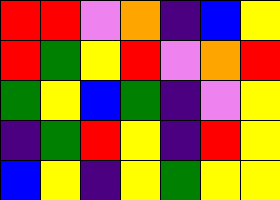[["red", "red", "violet", "orange", "indigo", "blue", "yellow"], ["red", "green", "yellow", "red", "violet", "orange", "red"], ["green", "yellow", "blue", "green", "indigo", "violet", "yellow"], ["indigo", "green", "red", "yellow", "indigo", "red", "yellow"], ["blue", "yellow", "indigo", "yellow", "green", "yellow", "yellow"]]